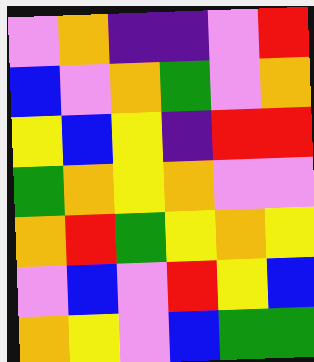[["violet", "orange", "indigo", "indigo", "violet", "red"], ["blue", "violet", "orange", "green", "violet", "orange"], ["yellow", "blue", "yellow", "indigo", "red", "red"], ["green", "orange", "yellow", "orange", "violet", "violet"], ["orange", "red", "green", "yellow", "orange", "yellow"], ["violet", "blue", "violet", "red", "yellow", "blue"], ["orange", "yellow", "violet", "blue", "green", "green"]]